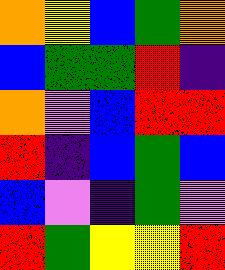[["orange", "yellow", "blue", "green", "orange"], ["blue", "green", "green", "red", "indigo"], ["orange", "violet", "blue", "red", "red"], ["red", "indigo", "blue", "green", "blue"], ["blue", "violet", "indigo", "green", "violet"], ["red", "green", "yellow", "yellow", "red"]]